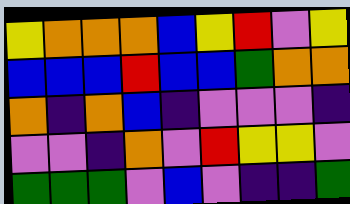[["yellow", "orange", "orange", "orange", "blue", "yellow", "red", "violet", "yellow"], ["blue", "blue", "blue", "red", "blue", "blue", "green", "orange", "orange"], ["orange", "indigo", "orange", "blue", "indigo", "violet", "violet", "violet", "indigo"], ["violet", "violet", "indigo", "orange", "violet", "red", "yellow", "yellow", "violet"], ["green", "green", "green", "violet", "blue", "violet", "indigo", "indigo", "green"]]